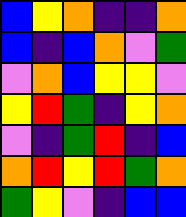[["blue", "yellow", "orange", "indigo", "indigo", "orange"], ["blue", "indigo", "blue", "orange", "violet", "green"], ["violet", "orange", "blue", "yellow", "yellow", "violet"], ["yellow", "red", "green", "indigo", "yellow", "orange"], ["violet", "indigo", "green", "red", "indigo", "blue"], ["orange", "red", "yellow", "red", "green", "orange"], ["green", "yellow", "violet", "indigo", "blue", "blue"]]